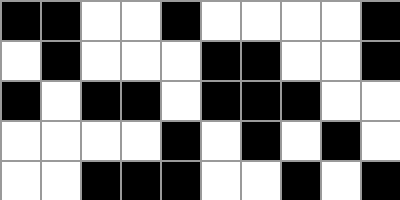[["black", "black", "white", "white", "black", "white", "white", "white", "white", "black"], ["white", "black", "white", "white", "white", "black", "black", "white", "white", "black"], ["black", "white", "black", "black", "white", "black", "black", "black", "white", "white"], ["white", "white", "white", "white", "black", "white", "black", "white", "black", "white"], ["white", "white", "black", "black", "black", "white", "white", "black", "white", "black"]]